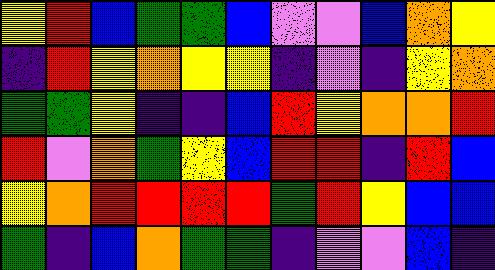[["yellow", "red", "blue", "green", "green", "blue", "violet", "violet", "blue", "orange", "yellow"], ["indigo", "red", "yellow", "orange", "yellow", "yellow", "indigo", "violet", "indigo", "yellow", "orange"], ["green", "green", "yellow", "indigo", "indigo", "blue", "red", "yellow", "orange", "orange", "red"], ["red", "violet", "orange", "green", "yellow", "blue", "red", "red", "indigo", "red", "blue"], ["yellow", "orange", "red", "red", "red", "red", "green", "red", "yellow", "blue", "blue"], ["green", "indigo", "blue", "orange", "green", "green", "indigo", "violet", "violet", "blue", "indigo"]]